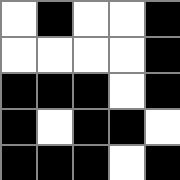[["white", "black", "white", "white", "black"], ["white", "white", "white", "white", "black"], ["black", "black", "black", "white", "black"], ["black", "white", "black", "black", "white"], ["black", "black", "black", "white", "black"]]